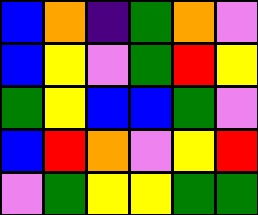[["blue", "orange", "indigo", "green", "orange", "violet"], ["blue", "yellow", "violet", "green", "red", "yellow"], ["green", "yellow", "blue", "blue", "green", "violet"], ["blue", "red", "orange", "violet", "yellow", "red"], ["violet", "green", "yellow", "yellow", "green", "green"]]